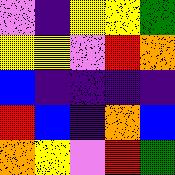[["violet", "indigo", "yellow", "yellow", "green"], ["yellow", "yellow", "violet", "red", "orange"], ["blue", "indigo", "indigo", "indigo", "indigo"], ["red", "blue", "indigo", "orange", "blue"], ["orange", "yellow", "violet", "red", "green"]]